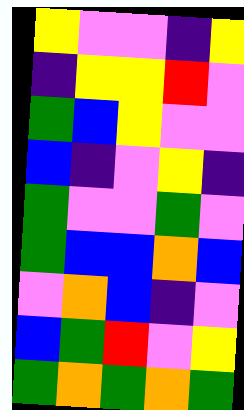[["yellow", "violet", "violet", "indigo", "yellow"], ["indigo", "yellow", "yellow", "red", "violet"], ["green", "blue", "yellow", "violet", "violet"], ["blue", "indigo", "violet", "yellow", "indigo"], ["green", "violet", "violet", "green", "violet"], ["green", "blue", "blue", "orange", "blue"], ["violet", "orange", "blue", "indigo", "violet"], ["blue", "green", "red", "violet", "yellow"], ["green", "orange", "green", "orange", "green"]]